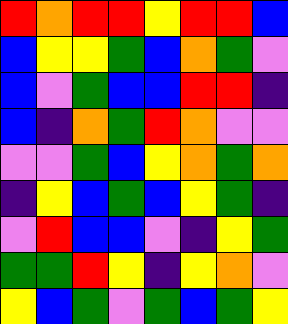[["red", "orange", "red", "red", "yellow", "red", "red", "blue"], ["blue", "yellow", "yellow", "green", "blue", "orange", "green", "violet"], ["blue", "violet", "green", "blue", "blue", "red", "red", "indigo"], ["blue", "indigo", "orange", "green", "red", "orange", "violet", "violet"], ["violet", "violet", "green", "blue", "yellow", "orange", "green", "orange"], ["indigo", "yellow", "blue", "green", "blue", "yellow", "green", "indigo"], ["violet", "red", "blue", "blue", "violet", "indigo", "yellow", "green"], ["green", "green", "red", "yellow", "indigo", "yellow", "orange", "violet"], ["yellow", "blue", "green", "violet", "green", "blue", "green", "yellow"]]